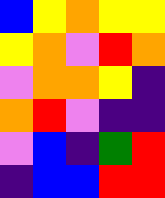[["blue", "yellow", "orange", "yellow", "yellow"], ["yellow", "orange", "violet", "red", "orange"], ["violet", "orange", "orange", "yellow", "indigo"], ["orange", "red", "violet", "indigo", "indigo"], ["violet", "blue", "indigo", "green", "red"], ["indigo", "blue", "blue", "red", "red"]]